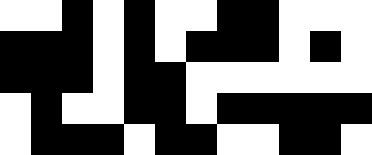[["white", "white", "black", "white", "black", "white", "white", "black", "black", "white", "white", "white"], ["black", "black", "black", "white", "black", "white", "black", "black", "black", "white", "black", "white"], ["black", "black", "black", "white", "black", "black", "white", "white", "white", "white", "white", "white"], ["white", "black", "white", "white", "black", "black", "white", "black", "black", "black", "black", "black"], ["white", "black", "black", "black", "white", "black", "black", "white", "white", "black", "black", "white"]]